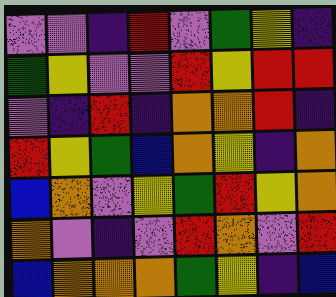[["violet", "violet", "indigo", "red", "violet", "green", "yellow", "indigo"], ["green", "yellow", "violet", "violet", "red", "yellow", "red", "red"], ["violet", "indigo", "red", "indigo", "orange", "orange", "red", "indigo"], ["red", "yellow", "green", "blue", "orange", "yellow", "indigo", "orange"], ["blue", "orange", "violet", "yellow", "green", "red", "yellow", "orange"], ["orange", "violet", "indigo", "violet", "red", "orange", "violet", "red"], ["blue", "orange", "orange", "orange", "green", "yellow", "indigo", "blue"]]